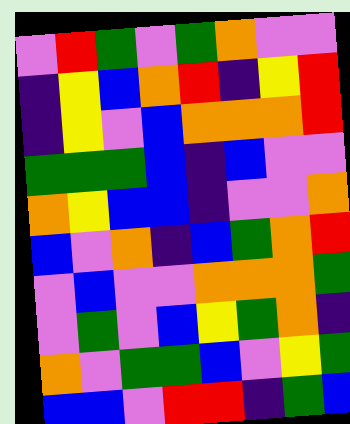[["violet", "red", "green", "violet", "green", "orange", "violet", "violet"], ["indigo", "yellow", "blue", "orange", "red", "indigo", "yellow", "red"], ["indigo", "yellow", "violet", "blue", "orange", "orange", "orange", "red"], ["green", "green", "green", "blue", "indigo", "blue", "violet", "violet"], ["orange", "yellow", "blue", "blue", "indigo", "violet", "violet", "orange"], ["blue", "violet", "orange", "indigo", "blue", "green", "orange", "red"], ["violet", "blue", "violet", "violet", "orange", "orange", "orange", "green"], ["violet", "green", "violet", "blue", "yellow", "green", "orange", "indigo"], ["orange", "violet", "green", "green", "blue", "violet", "yellow", "green"], ["blue", "blue", "violet", "red", "red", "indigo", "green", "blue"]]